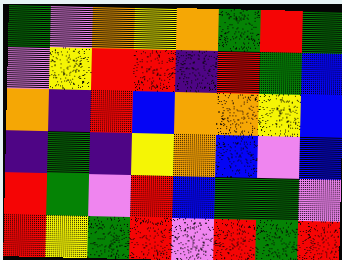[["green", "violet", "orange", "yellow", "orange", "green", "red", "green"], ["violet", "yellow", "red", "red", "indigo", "red", "green", "blue"], ["orange", "indigo", "red", "blue", "orange", "orange", "yellow", "blue"], ["indigo", "green", "indigo", "yellow", "orange", "blue", "violet", "blue"], ["red", "green", "violet", "red", "blue", "green", "green", "violet"], ["red", "yellow", "green", "red", "violet", "red", "green", "red"]]